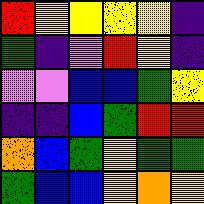[["red", "yellow", "yellow", "yellow", "yellow", "indigo"], ["green", "indigo", "violet", "red", "yellow", "indigo"], ["violet", "violet", "blue", "blue", "green", "yellow"], ["indigo", "indigo", "blue", "green", "red", "red"], ["orange", "blue", "green", "yellow", "green", "green"], ["green", "blue", "blue", "yellow", "orange", "yellow"]]